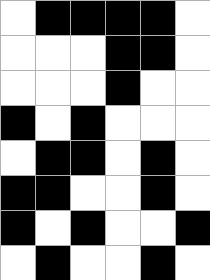[["white", "black", "black", "black", "black", "white"], ["white", "white", "white", "black", "black", "white"], ["white", "white", "white", "black", "white", "white"], ["black", "white", "black", "white", "white", "white"], ["white", "black", "black", "white", "black", "white"], ["black", "black", "white", "white", "black", "white"], ["black", "white", "black", "white", "white", "black"], ["white", "black", "white", "white", "black", "white"]]